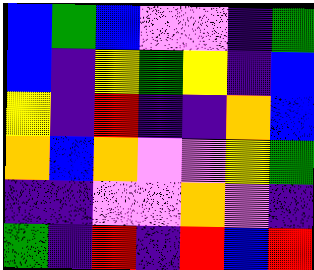[["blue", "green", "blue", "violet", "violet", "indigo", "green"], ["blue", "indigo", "yellow", "green", "yellow", "indigo", "blue"], ["yellow", "indigo", "red", "indigo", "indigo", "orange", "blue"], ["orange", "blue", "orange", "violet", "violet", "yellow", "green"], ["indigo", "indigo", "violet", "violet", "orange", "violet", "indigo"], ["green", "indigo", "red", "indigo", "red", "blue", "red"]]